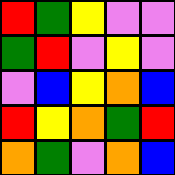[["red", "green", "yellow", "violet", "violet"], ["green", "red", "violet", "yellow", "violet"], ["violet", "blue", "yellow", "orange", "blue"], ["red", "yellow", "orange", "green", "red"], ["orange", "green", "violet", "orange", "blue"]]